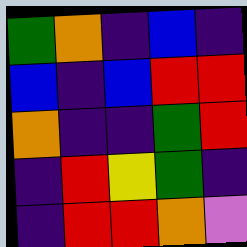[["green", "orange", "indigo", "blue", "indigo"], ["blue", "indigo", "blue", "red", "red"], ["orange", "indigo", "indigo", "green", "red"], ["indigo", "red", "yellow", "green", "indigo"], ["indigo", "red", "red", "orange", "violet"]]